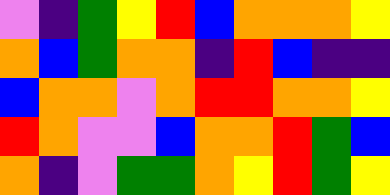[["violet", "indigo", "green", "yellow", "red", "blue", "orange", "orange", "orange", "yellow"], ["orange", "blue", "green", "orange", "orange", "indigo", "red", "blue", "indigo", "indigo"], ["blue", "orange", "orange", "violet", "orange", "red", "red", "orange", "orange", "yellow"], ["red", "orange", "violet", "violet", "blue", "orange", "orange", "red", "green", "blue"], ["orange", "indigo", "violet", "green", "green", "orange", "yellow", "red", "green", "yellow"]]